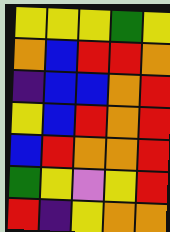[["yellow", "yellow", "yellow", "green", "yellow"], ["orange", "blue", "red", "red", "orange"], ["indigo", "blue", "blue", "orange", "red"], ["yellow", "blue", "red", "orange", "red"], ["blue", "red", "orange", "orange", "red"], ["green", "yellow", "violet", "yellow", "red"], ["red", "indigo", "yellow", "orange", "orange"]]